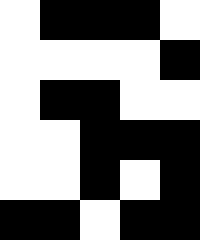[["white", "black", "black", "black", "white"], ["white", "white", "white", "white", "black"], ["white", "black", "black", "white", "white"], ["white", "white", "black", "black", "black"], ["white", "white", "black", "white", "black"], ["black", "black", "white", "black", "black"]]